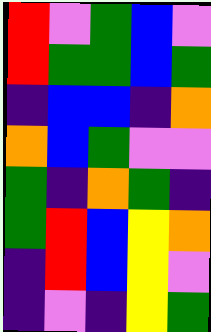[["red", "violet", "green", "blue", "violet"], ["red", "green", "green", "blue", "green"], ["indigo", "blue", "blue", "indigo", "orange"], ["orange", "blue", "green", "violet", "violet"], ["green", "indigo", "orange", "green", "indigo"], ["green", "red", "blue", "yellow", "orange"], ["indigo", "red", "blue", "yellow", "violet"], ["indigo", "violet", "indigo", "yellow", "green"]]